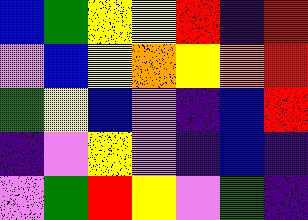[["blue", "green", "yellow", "yellow", "red", "indigo", "red"], ["violet", "blue", "yellow", "orange", "yellow", "orange", "red"], ["green", "yellow", "blue", "violet", "indigo", "blue", "red"], ["indigo", "violet", "yellow", "violet", "indigo", "blue", "indigo"], ["violet", "green", "red", "yellow", "violet", "green", "indigo"]]